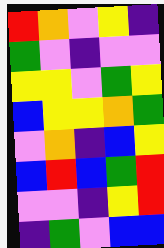[["red", "orange", "violet", "yellow", "indigo"], ["green", "violet", "indigo", "violet", "violet"], ["yellow", "yellow", "violet", "green", "yellow"], ["blue", "yellow", "yellow", "orange", "green"], ["violet", "orange", "indigo", "blue", "yellow"], ["blue", "red", "blue", "green", "red"], ["violet", "violet", "indigo", "yellow", "red"], ["indigo", "green", "violet", "blue", "blue"]]